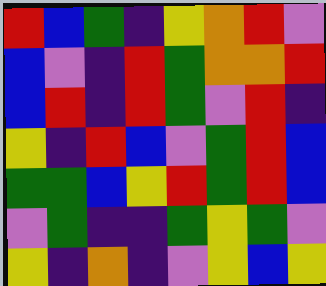[["red", "blue", "green", "indigo", "yellow", "orange", "red", "violet"], ["blue", "violet", "indigo", "red", "green", "orange", "orange", "red"], ["blue", "red", "indigo", "red", "green", "violet", "red", "indigo"], ["yellow", "indigo", "red", "blue", "violet", "green", "red", "blue"], ["green", "green", "blue", "yellow", "red", "green", "red", "blue"], ["violet", "green", "indigo", "indigo", "green", "yellow", "green", "violet"], ["yellow", "indigo", "orange", "indigo", "violet", "yellow", "blue", "yellow"]]